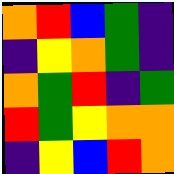[["orange", "red", "blue", "green", "indigo"], ["indigo", "yellow", "orange", "green", "indigo"], ["orange", "green", "red", "indigo", "green"], ["red", "green", "yellow", "orange", "orange"], ["indigo", "yellow", "blue", "red", "orange"]]